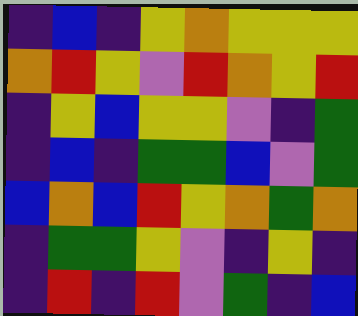[["indigo", "blue", "indigo", "yellow", "orange", "yellow", "yellow", "yellow"], ["orange", "red", "yellow", "violet", "red", "orange", "yellow", "red"], ["indigo", "yellow", "blue", "yellow", "yellow", "violet", "indigo", "green"], ["indigo", "blue", "indigo", "green", "green", "blue", "violet", "green"], ["blue", "orange", "blue", "red", "yellow", "orange", "green", "orange"], ["indigo", "green", "green", "yellow", "violet", "indigo", "yellow", "indigo"], ["indigo", "red", "indigo", "red", "violet", "green", "indigo", "blue"]]